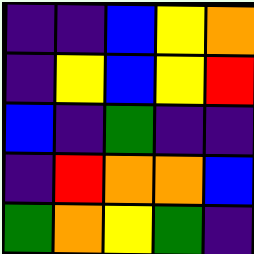[["indigo", "indigo", "blue", "yellow", "orange"], ["indigo", "yellow", "blue", "yellow", "red"], ["blue", "indigo", "green", "indigo", "indigo"], ["indigo", "red", "orange", "orange", "blue"], ["green", "orange", "yellow", "green", "indigo"]]